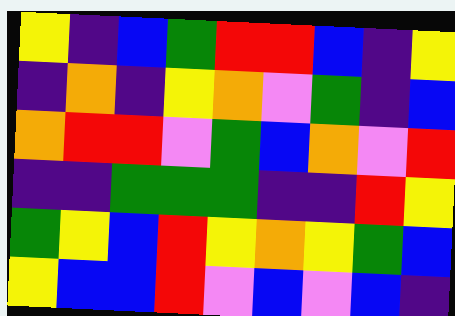[["yellow", "indigo", "blue", "green", "red", "red", "blue", "indigo", "yellow"], ["indigo", "orange", "indigo", "yellow", "orange", "violet", "green", "indigo", "blue"], ["orange", "red", "red", "violet", "green", "blue", "orange", "violet", "red"], ["indigo", "indigo", "green", "green", "green", "indigo", "indigo", "red", "yellow"], ["green", "yellow", "blue", "red", "yellow", "orange", "yellow", "green", "blue"], ["yellow", "blue", "blue", "red", "violet", "blue", "violet", "blue", "indigo"]]